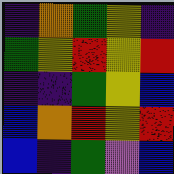[["indigo", "orange", "green", "yellow", "indigo"], ["green", "yellow", "red", "yellow", "red"], ["indigo", "indigo", "green", "yellow", "blue"], ["blue", "orange", "red", "yellow", "red"], ["blue", "indigo", "green", "violet", "blue"]]